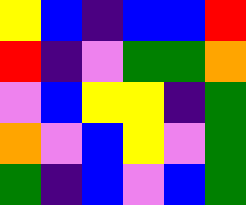[["yellow", "blue", "indigo", "blue", "blue", "red"], ["red", "indigo", "violet", "green", "green", "orange"], ["violet", "blue", "yellow", "yellow", "indigo", "green"], ["orange", "violet", "blue", "yellow", "violet", "green"], ["green", "indigo", "blue", "violet", "blue", "green"]]